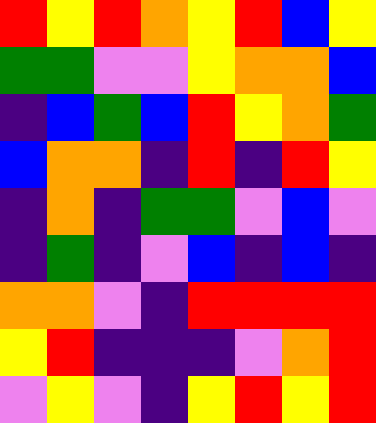[["red", "yellow", "red", "orange", "yellow", "red", "blue", "yellow"], ["green", "green", "violet", "violet", "yellow", "orange", "orange", "blue"], ["indigo", "blue", "green", "blue", "red", "yellow", "orange", "green"], ["blue", "orange", "orange", "indigo", "red", "indigo", "red", "yellow"], ["indigo", "orange", "indigo", "green", "green", "violet", "blue", "violet"], ["indigo", "green", "indigo", "violet", "blue", "indigo", "blue", "indigo"], ["orange", "orange", "violet", "indigo", "red", "red", "red", "red"], ["yellow", "red", "indigo", "indigo", "indigo", "violet", "orange", "red"], ["violet", "yellow", "violet", "indigo", "yellow", "red", "yellow", "red"]]